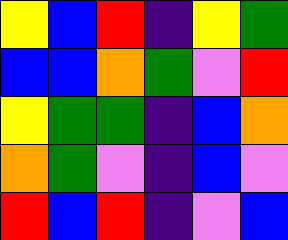[["yellow", "blue", "red", "indigo", "yellow", "green"], ["blue", "blue", "orange", "green", "violet", "red"], ["yellow", "green", "green", "indigo", "blue", "orange"], ["orange", "green", "violet", "indigo", "blue", "violet"], ["red", "blue", "red", "indigo", "violet", "blue"]]